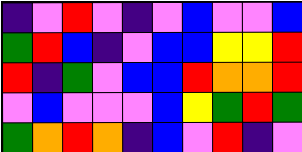[["indigo", "violet", "red", "violet", "indigo", "violet", "blue", "violet", "violet", "blue"], ["green", "red", "blue", "indigo", "violet", "blue", "blue", "yellow", "yellow", "red"], ["red", "indigo", "green", "violet", "blue", "blue", "red", "orange", "orange", "red"], ["violet", "blue", "violet", "violet", "violet", "blue", "yellow", "green", "red", "green"], ["green", "orange", "red", "orange", "indigo", "blue", "violet", "red", "indigo", "violet"]]